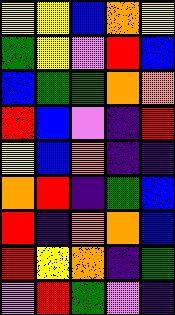[["yellow", "yellow", "blue", "orange", "yellow"], ["green", "yellow", "violet", "red", "blue"], ["blue", "green", "green", "orange", "orange"], ["red", "blue", "violet", "indigo", "red"], ["yellow", "blue", "orange", "indigo", "indigo"], ["orange", "red", "indigo", "green", "blue"], ["red", "indigo", "orange", "orange", "blue"], ["red", "yellow", "orange", "indigo", "green"], ["violet", "red", "green", "violet", "indigo"]]